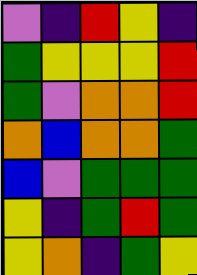[["violet", "indigo", "red", "yellow", "indigo"], ["green", "yellow", "yellow", "yellow", "red"], ["green", "violet", "orange", "orange", "red"], ["orange", "blue", "orange", "orange", "green"], ["blue", "violet", "green", "green", "green"], ["yellow", "indigo", "green", "red", "green"], ["yellow", "orange", "indigo", "green", "yellow"]]